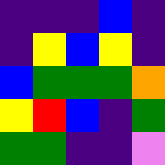[["indigo", "indigo", "indigo", "blue", "indigo"], ["indigo", "yellow", "blue", "yellow", "indigo"], ["blue", "green", "green", "green", "orange"], ["yellow", "red", "blue", "indigo", "green"], ["green", "green", "indigo", "indigo", "violet"]]